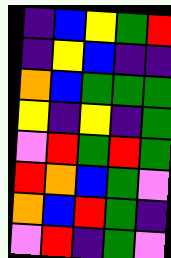[["indigo", "blue", "yellow", "green", "red"], ["indigo", "yellow", "blue", "indigo", "indigo"], ["orange", "blue", "green", "green", "green"], ["yellow", "indigo", "yellow", "indigo", "green"], ["violet", "red", "green", "red", "green"], ["red", "orange", "blue", "green", "violet"], ["orange", "blue", "red", "green", "indigo"], ["violet", "red", "indigo", "green", "violet"]]